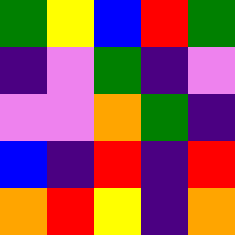[["green", "yellow", "blue", "red", "green"], ["indigo", "violet", "green", "indigo", "violet"], ["violet", "violet", "orange", "green", "indigo"], ["blue", "indigo", "red", "indigo", "red"], ["orange", "red", "yellow", "indigo", "orange"]]